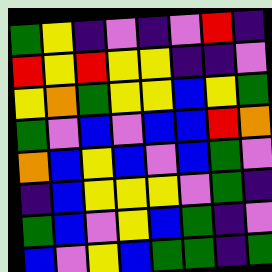[["green", "yellow", "indigo", "violet", "indigo", "violet", "red", "indigo"], ["red", "yellow", "red", "yellow", "yellow", "indigo", "indigo", "violet"], ["yellow", "orange", "green", "yellow", "yellow", "blue", "yellow", "green"], ["green", "violet", "blue", "violet", "blue", "blue", "red", "orange"], ["orange", "blue", "yellow", "blue", "violet", "blue", "green", "violet"], ["indigo", "blue", "yellow", "yellow", "yellow", "violet", "green", "indigo"], ["green", "blue", "violet", "yellow", "blue", "green", "indigo", "violet"], ["blue", "violet", "yellow", "blue", "green", "green", "indigo", "green"]]